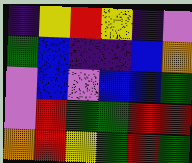[["indigo", "yellow", "red", "yellow", "indigo", "violet"], ["green", "blue", "indigo", "indigo", "blue", "orange"], ["violet", "blue", "violet", "blue", "blue", "green"], ["violet", "red", "green", "green", "red", "red"], ["orange", "red", "yellow", "green", "red", "green"]]